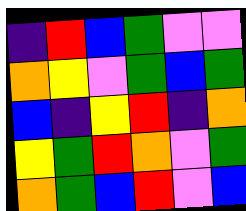[["indigo", "red", "blue", "green", "violet", "violet"], ["orange", "yellow", "violet", "green", "blue", "green"], ["blue", "indigo", "yellow", "red", "indigo", "orange"], ["yellow", "green", "red", "orange", "violet", "green"], ["orange", "green", "blue", "red", "violet", "blue"]]